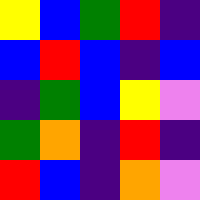[["yellow", "blue", "green", "red", "indigo"], ["blue", "red", "blue", "indigo", "blue"], ["indigo", "green", "blue", "yellow", "violet"], ["green", "orange", "indigo", "red", "indigo"], ["red", "blue", "indigo", "orange", "violet"]]